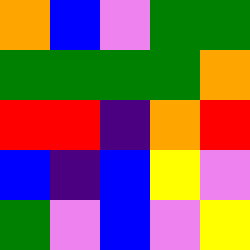[["orange", "blue", "violet", "green", "green"], ["green", "green", "green", "green", "orange"], ["red", "red", "indigo", "orange", "red"], ["blue", "indigo", "blue", "yellow", "violet"], ["green", "violet", "blue", "violet", "yellow"]]